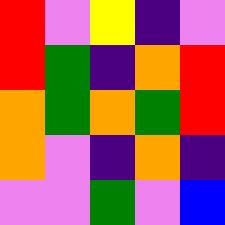[["red", "violet", "yellow", "indigo", "violet"], ["red", "green", "indigo", "orange", "red"], ["orange", "green", "orange", "green", "red"], ["orange", "violet", "indigo", "orange", "indigo"], ["violet", "violet", "green", "violet", "blue"]]